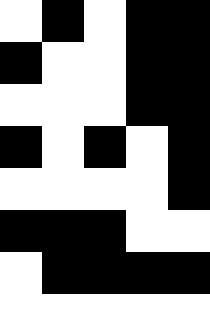[["white", "black", "white", "black", "black"], ["black", "white", "white", "black", "black"], ["white", "white", "white", "black", "black"], ["black", "white", "black", "white", "black"], ["white", "white", "white", "white", "black"], ["black", "black", "black", "white", "white"], ["white", "black", "black", "black", "black"], ["white", "white", "white", "white", "white"]]